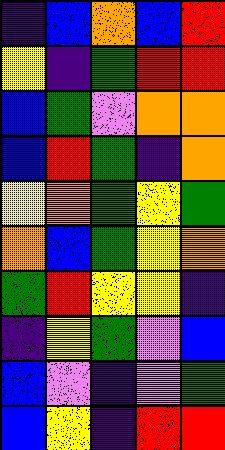[["indigo", "blue", "orange", "blue", "red"], ["yellow", "indigo", "green", "red", "red"], ["blue", "green", "violet", "orange", "orange"], ["blue", "red", "green", "indigo", "orange"], ["yellow", "orange", "green", "yellow", "green"], ["orange", "blue", "green", "yellow", "orange"], ["green", "red", "yellow", "yellow", "indigo"], ["indigo", "yellow", "green", "violet", "blue"], ["blue", "violet", "indigo", "violet", "green"], ["blue", "yellow", "indigo", "red", "red"]]